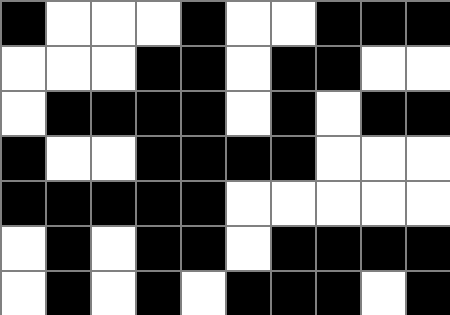[["black", "white", "white", "white", "black", "white", "white", "black", "black", "black"], ["white", "white", "white", "black", "black", "white", "black", "black", "white", "white"], ["white", "black", "black", "black", "black", "white", "black", "white", "black", "black"], ["black", "white", "white", "black", "black", "black", "black", "white", "white", "white"], ["black", "black", "black", "black", "black", "white", "white", "white", "white", "white"], ["white", "black", "white", "black", "black", "white", "black", "black", "black", "black"], ["white", "black", "white", "black", "white", "black", "black", "black", "white", "black"]]